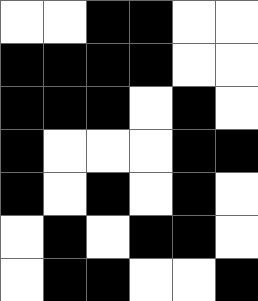[["white", "white", "black", "black", "white", "white"], ["black", "black", "black", "black", "white", "white"], ["black", "black", "black", "white", "black", "white"], ["black", "white", "white", "white", "black", "black"], ["black", "white", "black", "white", "black", "white"], ["white", "black", "white", "black", "black", "white"], ["white", "black", "black", "white", "white", "black"]]